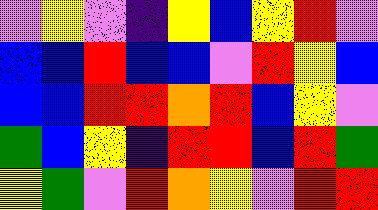[["violet", "yellow", "violet", "indigo", "yellow", "blue", "yellow", "red", "violet"], ["blue", "blue", "red", "blue", "blue", "violet", "red", "yellow", "blue"], ["blue", "blue", "red", "red", "orange", "red", "blue", "yellow", "violet"], ["green", "blue", "yellow", "indigo", "red", "red", "blue", "red", "green"], ["yellow", "green", "violet", "red", "orange", "yellow", "violet", "red", "red"]]